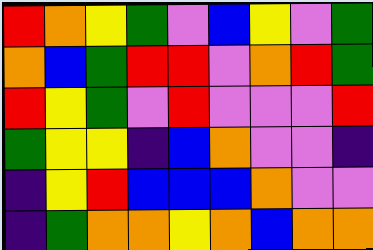[["red", "orange", "yellow", "green", "violet", "blue", "yellow", "violet", "green"], ["orange", "blue", "green", "red", "red", "violet", "orange", "red", "green"], ["red", "yellow", "green", "violet", "red", "violet", "violet", "violet", "red"], ["green", "yellow", "yellow", "indigo", "blue", "orange", "violet", "violet", "indigo"], ["indigo", "yellow", "red", "blue", "blue", "blue", "orange", "violet", "violet"], ["indigo", "green", "orange", "orange", "yellow", "orange", "blue", "orange", "orange"]]